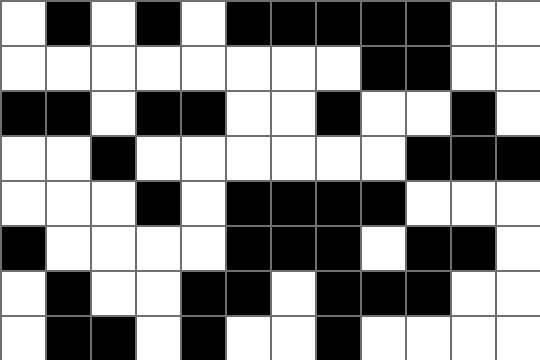[["white", "black", "white", "black", "white", "black", "black", "black", "black", "black", "white", "white"], ["white", "white", "white", "white", "white", "white", "white", "white", "black", "black", "white", "white"], ["black", "black", "white", "black", "black", "white", "white", "black", "white", "white", "black", "white"], ["white", "white", "black", "white", "white", "white", "white", "white", "white", "black", "black", "black"], ["white", "white", "white", "black", "white", "black", "black", "black", "black", "white", "white", "white"], ["black", "white", "white", "white", "white", "black", "black", "black", "white", "black", "black", "white"], ["white", "black", "white", "white", "black", "black", "white", "black", "black", "black", "white", "white"], ["white", "black", "black", "white", "black", "white", "white", "black", "white", "white", "white", "white"]]